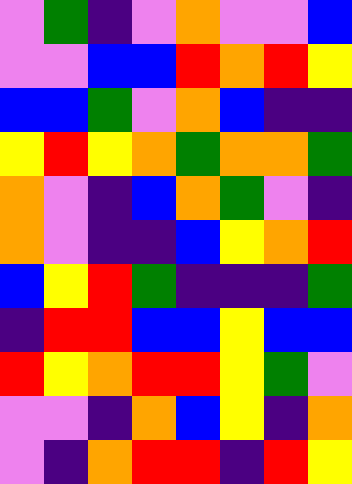[["violet", "green", "indigo", "violet", "orange", "violet", "violet", "blue"], ["violet", "violet", "blue", "blue", "red", "orange", "red", "yellow"], ["blue", "blue", "green", "violet", "orange", "blue", "indigo", "indigo"], ["yellow", "red", "yellow", "orange", "green", "orange", "orange", "green"], ["orange", "violet", "indigo", "blue", "orange", "green", "violet", "indigo"], ["orange", "violet", "indigo", "indigo", "blue", "yellow", "orange", "red"], ["blue", "yellow", "red", "green", "indigo", "indigo", "indigo", "green"], ["indigo", "red", "red", "blue", "blue", "yellow", "blue", "blue"], ["red", "yellow", "orange", "red", "red", "yellow", "green", "violet"], ["violet", "violet", "indigo", "orange", "blue", "yellow", "indigo", "orange"], ["violet", "indigo", "orange", "red", "red", "indigo", "red", "yellow"]]